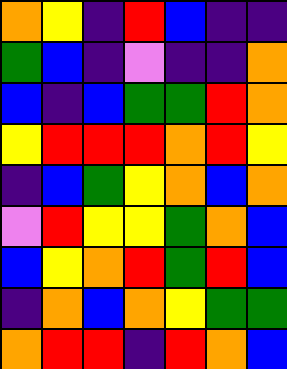[["orange", "yellow", "indigo", "red", "blue", "indigo", "indigo"], ["green", "blue", "indigo", "violet", "indigo", "indigo", "orange"], ["blue", "indigo", "blue", "green", "green", "red", "orange"], ["yellow", "red", "red", "red", "orange", "red", "yellow"], ["indigo", "blue", "green", "yellow", "orange", "blue", "orange"], ["violet", "red", "yellow", "yellow", "green", "orange", "blue"], ["blue", "yellow", "orange", "red", "green", "red", "blue"], ["indigo", "orange", "blue", "orange", "yellow", "green", "green"], ["orange", "red", "red", "indigo", "red", "orange", "blue"]]